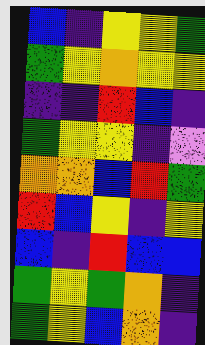[["blue", "indigo", "yellow", "yellow", "green"], ["green", "yellow", "orange", "yellow", "yellow"], ["indigo", "indigo", "red", "blue", "indigo"], ["green", "yellow", "yellow", "indigo", "violet"], ["orange", "orange", "blue", "red", "green"], ["red", "blue", "yellow", "indigo", "yellow"], ["blue", "indigo", "red", "blue", "blue"], ["green", "yellow", "green", "orange", "indigo"], ["green", "yellow", "blue", "orange", "indigo"]]